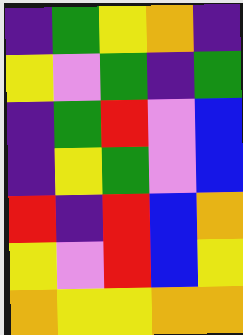[["indigo", "green", "yellow", "orange", "indigo"], ["yellow", "violet", "green", "indigo", "green"], ["indigo", "green", "red", "violet", "blue"], ["indigo", "yellow", "green", "violet", "blue"], ["red", "indigo", "red", "blue", "orange"], ["yellow", "violet", "red", "blue", "yellow"], ["orange", "yellow", "yellow", "orange", "orange"]]